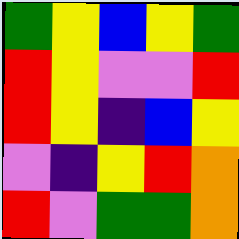[["green", "yellow", "blue", "yellow", "green"], ["red", "yellow", "violet", "violet", "red"], ["red", "yellow", "indigo", "blue", "yellow"], ["violet", "indigo", "yellow", "red", "orange"], ["red", "violet", "green", "green", "orange"]]